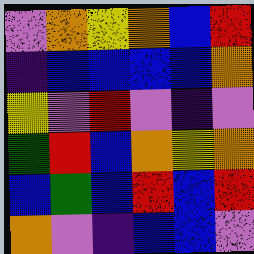[["violet", "orange", "yellow", "orange", "blue", "red"], ["indigo", "blue", "blue", "blue", "blue", "orange"], ["yellow", "violet", "red", "violet", "indigo", "violet"], ["green", "red", "blue", "orange", "yellow", "orange"], ["blue", "green", "blue", "red", "blue", "red"], ["orange", "violet", "indigo", "blue", "blue", "violet"]]